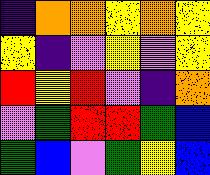[["indigo", "orange", "orange", "yellow", "orange", "yellow"], ["yellow", "indigo", "violet", "yellow", "violet", "yellow"], ["red", "yellow", "red", "violet", "indigo", "orange"], ["violet", "green", "red", "red", "green", "blue"], ["green", "blue", "violet", "green", "yellow", "blue"]]